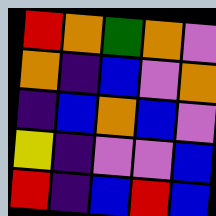[["red", "orange", "green", "orange", "violet"], ["orange", "indigo", "blue", "violet", "orange"], ["indigo", "blue", "orange", "blue", "violet"], ["yellow", "indigo", "violet", "violet", "blue"], ["red", "indigo", "blue", "red", "blue"]]